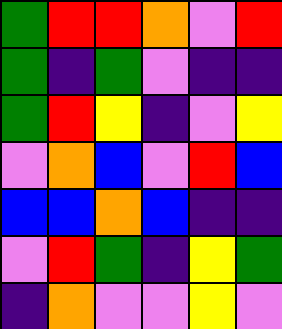[["green", "red", "red", "orange", "violet", "red"], ["green", "indigo", "green", "violet", "indigo", "indigo"], ["green", "red", "yellow", "indigo", "violet", "yellow"], ["violet", "orange", "blue", "violet", "red", "blue"], ["blue", "blue", "orange", "blue", "indigo", "indigo"], ["violet", "red", "green", "indigo", "yellow", "green"], ["indigo", "orange", "violet", "violet", "yellow", "violet"]]